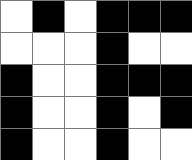[["white", "black", "white", "black", "black", "black"], ["white", "white", "white", "black", "white", "white"], ["black", "white", "white", "black", "black", "black"], ["black", "white", "white", "black", "white", "black"], ["black", "white", "white", "black", "white", "white"]]